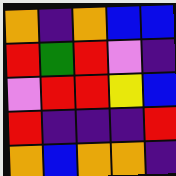[["orange", "indigo", "orange", "blue", "blue"], ["red", "green", "red", "violet", "indigo"], ["violet", "red", "red", "yellow", "blue"], ["red", "indigo", "indigo", "indigo", "red"], ["orange", "blue", "orange", "orange", "indigo"]]